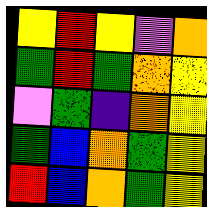[["yellow", "red", "yellow", "violet", "orange"], ["green", "red", "green", "orange", "yellow"], ["violet", "green", "indigo", "orange", "yellow"], ["green", "blue", "orange", "green", "yellow"], ["red", "blue", "orange", "green", "yellow"]]